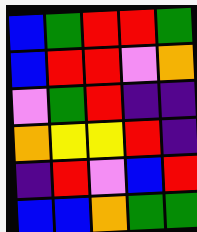[["blue", "green", "red", "red", "green"], ["blue", "red", "red", "violet", "orange"], ["violet", "green", "red", "indigo", "indigo"], ["orange", "yellow", "yellow", "red", "indigo"], ["indigo", "red", "violet", "blue", "red"], ["blue", "blue", "orange", "green", "green"]]